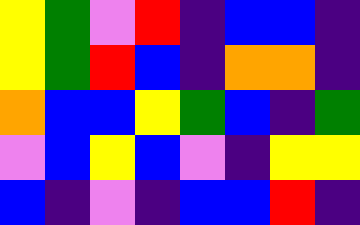[["yellow", "green", "violet", "red", "indigo", "blue", "blue", "indigo"], ["yellow", "green", "red", "blue", "indigo", "orange", "orange", "indigo"], ["orange", "blue", "blue", "yellow", "green", "blue", "indigo", "green"], ["violet", "blue", "yellow", "blue", "violet", "indigo", "yellow", "yellow"], ["blue", "indigo", "violet", "indigo", "blue", "blue", "red", "indigo"]]